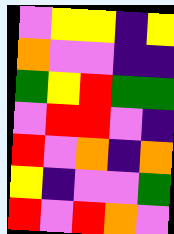[["violet", "yellow", "yellow", "indigo", "yellow"], ["orange", "violet", "violet", "indigo", "indigo"], ["green", "yellow", "red", "green", "green"], ["violet", "red", "red", "violet", "indigo"], ["red", "violet", "orange", "indigo", "orange"], ["yellow", "indigo", "violet", "violet", "green"], ["red", "violet", "red", "orange", "violet"]]